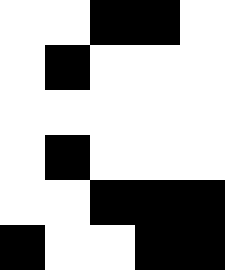[["white", "white", "black", "black", "white"], ["white", "black", "white", "white", "white"], ["white", "white", "white", "white", "white"], ["white", "black", "white", "white", "white"], ["white", "white", "black", "black", "black"], ["black", "white", "white", "black", "black"]]